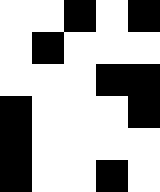[["white", "white", "black", "white", "black"], ["white", "black", "white", "white", "white"], ["white", "white", "white", "black", "black"], ["black", "white", "white", "white", "black"], ["black", "white", "white", "white", "white"], ["black", "white", "white", "black", "white"]]